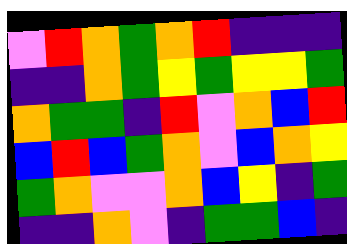[["violet", "red", "orange", "green", "orange", "red", "indigo", "indigo", "indigo"], ["indigo", "indigo", "orange", "green", "yellow", "green", "yellow", "yellow", "green"], ["orange", "green", "green", "indigo", "red", "violet", "orange", "blue", "red"], ["blue", "red", "blue", "green", "orange", "violet", "blue", "orange", "yellow"], ["green", "orange", "violet", "violet", "orange", "blue", "yellow", "indigo", "green"], ["indigo", "indigo", "orange", "violet", "indigo", "green", "green", "blue", "indigo"]]